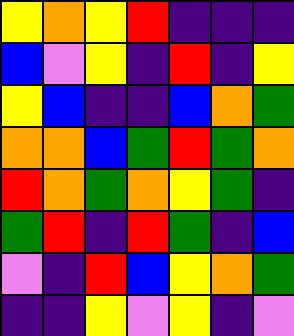[["yellow", "orange", "yellow", "red", "indigo", "indigo", "indigo"], ["blue", "violet", "yellow", "indigo", "red", "indigo", "yellow"], ["yellow", "blue", "indigo", "indigo", "blue", "orange", "green"], ["orange", "orange", "blue", "green", "red", "green", "orange"], ["red", "orange", "green", "orange", "yellow", "green", "indigo"], ["green", "red", "indigo", "red", "green", "indigo", "blue"], ["violet", "indigo", "red", "blue", "yellow", "orange", "green"], ["indigo", "indigo", "yellow", "violet", "yellow", "indigo", "violet"]]